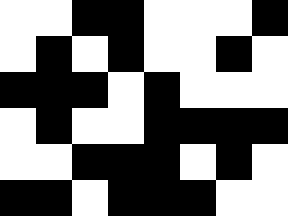[["white", "white", "black", "black", "white", "white", "white", "black"], ["white", "black", "white", "black", "white", "white", "black", "white"], ["black", "black", "black", "white", "black", "white", "white", "white"], ["white", "black", "white", "white", "black", "black", "black", "black"], ["white", "white", "black", "black", "black", "white", "black", "white"], ["black", "black", "white", "black", "black", "black", "white", "white"]]